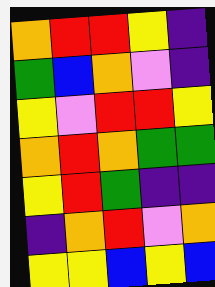[["orange", "red", "red", "yellow", "indigo"], ["green", "blue", "orange", "violet", "indigo"], ["yellow", "violet", "red", "red", "yellow"], ["orange", "red", "orange", "green", "green"], ["yellow", "red", "green", "indigo", "indigo"], ["indigo", "orange", "red", "violet", "orange"], ["yellow", "yellow", "blue", "yellow", "blue"]]